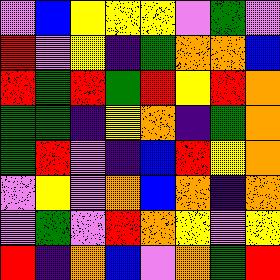[["violet", "blue", "yellow", "yellow", "yellow", "violet", "green", "violet"], ["red", "violet", "yellow", "indigo", "green", "orange", "orange", "blue"], ["red", "green", "red", "green", "red", "yellow", "red", "orange"], ["green", "green", "indigo", "yellow", "orange", "indigo", "green", "orange"], ["green", "red", "violet", "indigo", "blue", "red", "yellow", "orange"], ["violet", "yellow", "violet", "orange", "blue", "orange", "indigo", "orange"], ["violet", "green", "violet", "red", "orange", "yellow", "violet", "yellow"], ["red", "indigo", "orange", "blue", "violet", "orange", "green", "red"]]